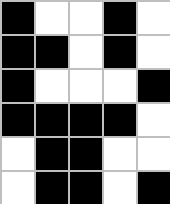[["black", "white", "white", "black", "white"], ["black", "black", "white", "black", "white"], ["black", "white", "white", "white", "black"], ["black", "black", "black", "black", "white"], ["white", "black", "black", "white", "white"], ["white", "black", "black", "white", "black"]]